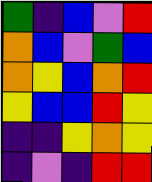[["green", "indigo", "blue", "violet", "red"], ["orange", "blue", "violet", "green", "blue"], ["orange", "yellow", "blue", "orange", "red"], ["yellow", "blue", "blue", "red", "yellow"], ["indigo", "indigo", "yellow", "orange", "yellow"], ["indigo", "violet", "indigo", "red", "red"]]